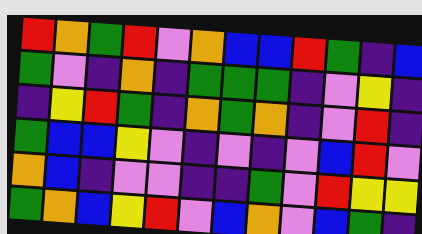[["red", "orange", "green", "red", "violet", "orange", "blue", "blue", "red", "green", "indigo", "blue"], ["green", "violet", "indigo", "orange", "indigo", "green", "green", "green", "indigo", "violet", "yellow", "indigo"], ["indigo", "yellow", "red", "green", "indigo", "orange", "green", "orange", "indigo", "violet", "red", "indigo"], ["green", "blue", "blue", "yellow", "violet", "indigo", "violet", "indigo", "violet", "blue", "red", "violet"], ["orange", "blue", "indigo", "violet", "violet", "indigo", "indigo", "green", "violet", "red", "yellow", "yellow"], ["green", "orange", "blue", "yellow", "red", "violet", "blue", "orange", "violet", "blue", "green", "indigo"]]